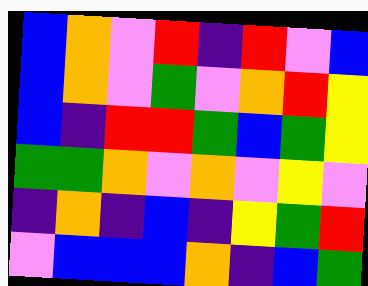[["blue", "orange", "violet", "red", "indigo", "red", "violet", "blue"], ["blue", "orange", "violet", "green", "violet", "orange", "red", "yellow"], ["blue", "indigo", "red", "red", "green", "blue", "green", "yellow"], ["green", "green", "orange", "violet", "orange", "violet", "yellow", "violet"], ["indigo", "orange", "indigo", "blue", "indigo", "yellow", "green", "red"], ["violet", "blue", "blue", "blue", "orange", "indigo", "blue", "green"]]